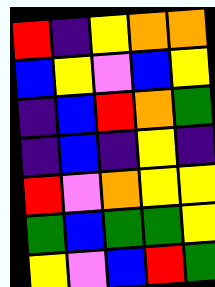[["red", "indigo", "yellow", "orange", "orange"], ["blue", "yellow", "violet", "blue", "yellow"], ["indigo", "blue", "red", "orange", "green"], ["indigo", "blue", "indigo", "yellow", "indigo"], ["red", "violet", "orange", "yellow", "yellow"], ["green", "blue", "green", "green", "yellow"], ["yellow", "violet", "blue", "red", "green"]]